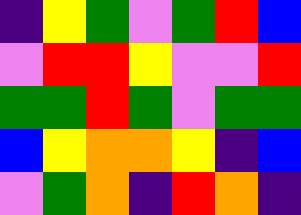[["indigo", "yellow", "green", "violet", "green", "red", "blue"], ["violet", "red", "red", "yellow", "violet", "violet", "red"], ["green", "green", "red", "green", "violet", "green", "green"], ["blue", "yellow", "orange", "orange", "yellow", "indigo", "blue"], ["violet", "green", "orange", "indigo", "red", "orange", "indigo"]]